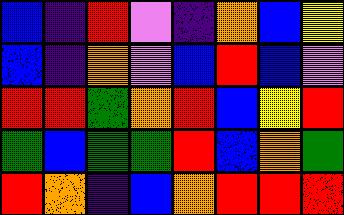[["blue", "indigo", "red", "violet", "indigo", "orange", "blue", "yellow"], ["blue", "indigo", "orange", "violet", "blue", "red", "blue", "violet"], ["red", "red", "green", "orange", "red", "blue", "yellow", "red"], ["green", "blue", "green", "green", "red", "blue", "orange", "green"], ["red", "orange", "indigo", "blue", "orange", "red", "red", "red"]]